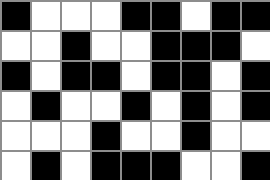[["black", "white", "white", "white", "black", "black", "white", "black", "black"], ["white", "white", "black", "white", "white", "black", "black", "black", "white"], ["black", "white", "black", "black", "white", "black", "black", "white", "black"], ["white", "black", "white", "white", "black", "white", "black", "white", "black"], ["white", "white", "white", "black", "white", "white", "black", "white", "white"], ["white", "black", "white", "black", "black", "black", "white", "white", "black"]]